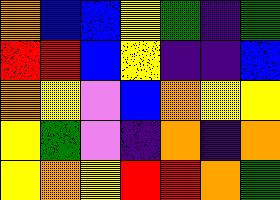[["orange", "blue", "blue", "yellow", "green", "indigo", "green"], ["red", "red", "blue", "yellow", "indigo", "indigo", "blue"], ["orange", "yellow", "violet", "blue", "orange", "yellow", "yellow"], ["yellow", "green", "violet", "indigo", "orange", "indigo", "orange"], ["yellow", "orange", "yellow", "red", "red", "orange", "green"]]